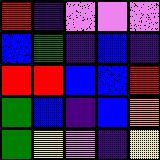[["red", "indigo", "violet", "violet", "violet"], ["blue", "green", "indigo", "blue", "indigo"], ["red", "red", "blue", "blue", "red"], ["green", "blue", "indigo", "blue", "orange"], ["green", "yellow", "violet", "indigo", "yellow"]]